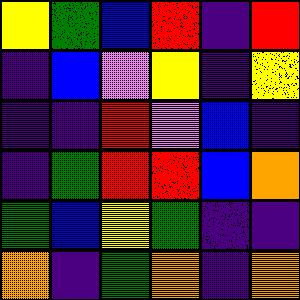[["yellow", "green", "blue", "red", "indigo", "red"], ["indigo", "blue", "violet", "yellow", "indigo", "yellow"], ["indigo", "indigo", "red", "violet", "blue", "indigo"], ["indigo", "green", "red", "red", "blue", "orange"], ["green", "blue", "yellow", "green", "indigo", "indigo"], ["orange", "indigo", "green", "orange", "indigo", "orange"]]